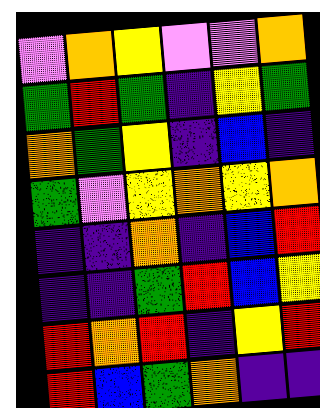[["violet", "orange", "yellow", "violet", "violet", "orange"], ["green", "red", "green", "indigo", "yellow", "green"], ["orange", "green", "yellow", "indigo", "blue", "indigo"], ["green", "violet", "yellow", "orange", "yellow", "orange"], ["indigo", "indigo", "orange", "indigo", "blue", "red"], ["indigo", "indigo", "green", "red", "blue", "yellow"], ["red", "orange", "red", "indigo", "yellow", "red"], ["red", "blue", "green", "orange", "indigo", "indigo"]]